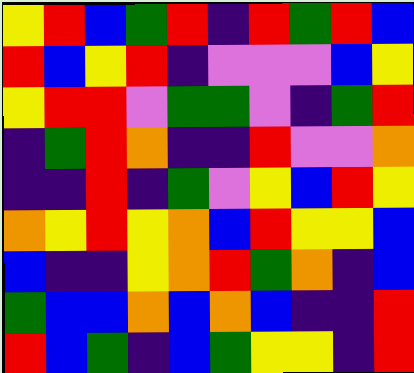[["yellow", "red", "blue", "green", "red", "indigo", "red", "green", "red", "blue"], ["red", "blue", "yellow", "red", "indigo", "violet", "violet", "violet", "blue", "yellow"], ["yellow", "red", "red", "violet", "green", "green", "violet", "indigo", "green", "red"], ["indigo", "green", "red", "orange", "indigo", "indigo", "red", "violet", "violet", "orange"], ["indigo", "indigo", "red", "indigo", "green", "violet", "yellow", "blue", "red", "yellow"], ["orange", "yellow", "red", "yellow", "orange", "blue", "red", "yellow", "yellow", "blue"], ["blue", "indigo", "indigo", "yellow", "orange", "red", "green", "orange", "indigo", "blue"], ["green", "blue", "blue", "orange", "blue", "orange", "blue", "indigo", "indigo", "red"], ["red", "blue", "green", "indigo", "blue", "green", "yellow", "yellow", "indigo", "red"]]